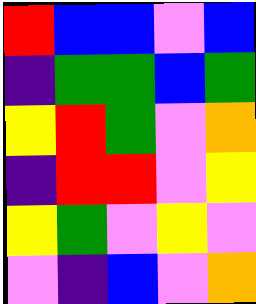[["red", "blue", "blue", "violet", "blue"], ["indigo", "green", "green", "blue", "green"], ["yellow", "red", "green", "violet", "orange"], ["indigo", "red", "red", "violet", "yellow"], ["yellow", "green", "violet", "yellow", "violet"], ["violet", "indigo", "blue", "violet", "orange"]]